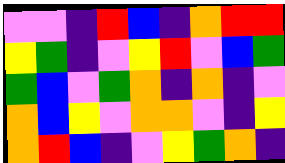[["violet", "violet", "indigo", "red", "blue", "indigo", "orange", "red", "red"], ["yellow", "green", "indigo", "violet", "yellow", "red", "violet", "blue", "green"], ["green", "blue", "violet", "green", "orange", "indigo", "orange", "indigo", "violet"], ["orange", "blue", "yellow", "violet", "orange", "orange", "violet", "indigo", "yellow"], ["orange", "red", "blue", "indigo", "violet", "yellow", "green", "orange", "indigo"]]